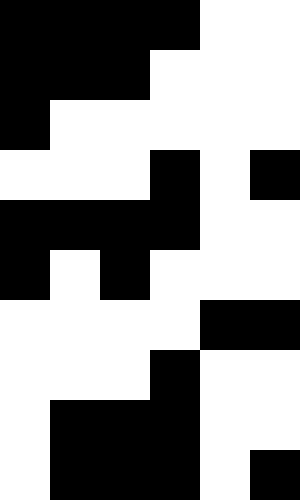[["black", "black", "black", "black", "white", "white"], ["black", "black", "black", "white", "white", "white"], ["black", "white", "white", "white", "white", "white"], ["white", "white", "white", "black", "white", "black"], ["black", "black", "black", "black", "white", "white"], ["black", "white", "black", "white", "white", "white"], ["white", "white", "white", "white", "black", "black"], ["white", "white", "white", "black", "white", "white"], ["white", "black", "black", "black", "white", "white"], ["white", "black", "black", "black", "white", "black"]]